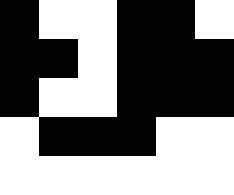[["black", "white", "white", "black", "black", "white"], ["black", "black", "white", "black", "black", "black"], ["black", "white", "white", "black", "black", "black"], ["white", "black", "black", "black", "white", "white"], ["white", "white", "white", "white", "white", "white"]]